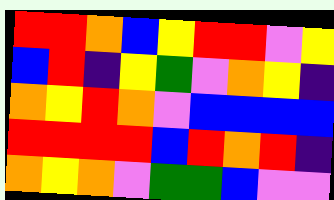[["red", "red", "orange", "blue", "yellow", "red", "red", "violet", "yellow"], ["blue", "red", "indigo", "yellow", "green", "violet", "orange", "yellow", "indigo"], ["orange", "yellow", "red", "orange", "violet", "blue", "blue", "blue", "blue"], ["red", "red", "red", "red", "blue", "red", "orange", "red", "indigo"], ["orange", "yellow", "orange", "violet", "green", "green", "blue", "violet", "violet"]]